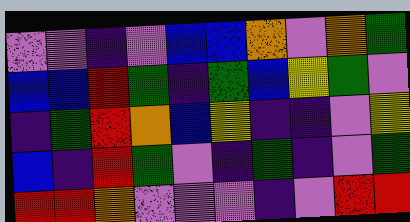[["violet", "violet", "indigo", "violet", "blue", "blue", "orange", "violet", "orange", "green"], ["blue", "blue", "red", "green", "indigo", "green", "blue", "yellow", "green", "violet"], ["indigo", "green", "red", "orange", "blue", "yellow", "indigo", "indigo", "violet", "yellow"], ["blue", "indigo", "red", "green", "violet", "indigo", "green", "indigo", "violet", "green"], ["red", "red", "orange", "violet", "violet", "violet", "indigo", "violet", "red", "red"]]